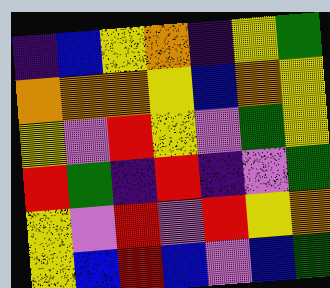[["indigo", "blue", "yellow", "orange", "indigo", "yellow", "green"], ["orange", "orange", "orange", "yellow", "blue", "orange", "yellow"], ["yellow", "violet", "red", "yellow", "violet", "green", "yellow"], ["red", "green", "indigo", "red", "indigo", "violet", "green"], ["yellow", "violet", "red", "violet", "red", "yellow", "orange"], ["yellow", "blue", "red", "blue", "violet", "blue", "green"]]